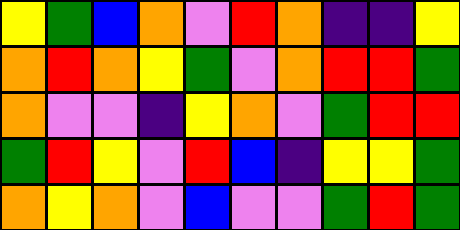[["yellow", "green", "blue", "orange", "violet", "red", "orange", "indigo", "indigo", "yellow"], ["orange", "red", "orange", "yellow", "green", "violet", "orange", "red", "red", "green"], ["orange", "violet", "violet", "indigo", "yellow", "orange", "violet", "green", "red", "red"], ["green", "red", "yellow", "violet", "red", "blue", "indigo", "yellow", "yellow", "green"], ["orange", "yellow", "orange", "violet", "blue", "violet", "violet", "green", "red", "green"]]